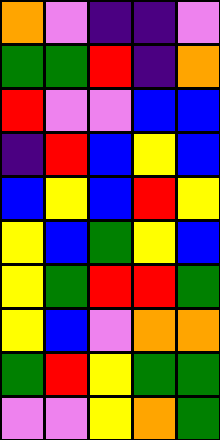[["orange", "violet", "indigo", "indigo", "violet"], ["green", "green", "red", "indigo", "orange"], ["red", "violet", "violet", "blue", "blue"], ["indigo", "red", "blue", "yellow", "blue"], ["blue", "yellow", "blue", "red", "yellow"], ["yellow", "blue", "green", "yellow", "blue"], ["yellow", "green", "red", "red", "green"], ["yellow", "blue", "violet", "orange", "orange"], ["green", "red", "yellow", "green", "green"], ["violet", "violet", "yellow", "orange", "green"]]